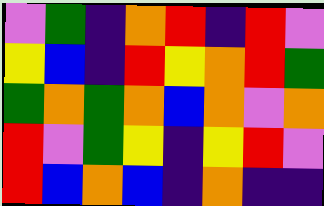[["violet", "green", "indigo", "orange", "red", "indigo", "red", "violet"], ["yellow", "blue", "indigo", "red", "yellow", "orange", "red", "green"], ["green", "orange", "green", "orange", "blue", "orange", "violet", "orange"], ["red", "violet", "green", "yellow", "indigo", "yellow", "red", "violet"], ["red", "blue", "orange", "blue", "indigo", "orange", "indigo", "indigo"]]